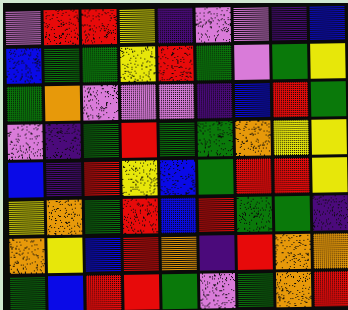[["violet", "red", "red", "yellow", "indigo", "violet", "violet", "indigo", "blue"], ["blue", "green", "green", "yellow", "red", "green", "violet", "green", "yellow"], ["green", "orange", "violet", "violet", "violet", "indigo", "blue", "red", "green"], ["violet", "indigo", "green", "red", "green", "green", "orange", "yellow", "yellow"], ["blue", "indigo", "red", "yellow", "blue", "green", "red", "red", "yellow"], ["yellow", "orange", "green", "red", "blue", "red", "green", "green", "indigo"], ["orange", "yellow", "blue", "red", "orange", "indigo", "red", "orange", "orange"], ["green", "blue", "red", "red", "green", "violet", "green", "orange", "red"]]